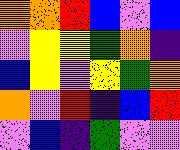[["orange", "orange", "red", "blue", "violet", "blue"], ["violet", "yellow", "yellow", "green", "orange", "indigo"], ["blue", "yellow", "violet", "yellow", "green", "orange"], ["orange", "violet", "red", "indigo", "blue", "red"], ["violet", "blue", "indigo", "green", "violet", "violet"]]